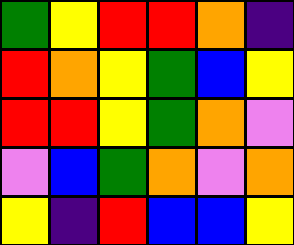[["green", "yellow", "red", "red", "orange", "indigo"], ["red", "orange", "yellow", "green", "blue", "yellow"], ["red", "red", "yellow", "green", "orange", "violet"], ["violet", "blue", "green", "orange", "violet", "orange"], ["yellow", "indigo", "red", "blue", "blue", "yellow"]]